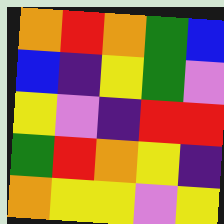[["orange", "red", "orange", "green", "blue"], ["blue", "indigo", "yellow", "green", "violet"], ["yellow", "violet", "indigo", "red", "red"], ["green", "red", "orange", "yellow", "indigo"], ["orange", "yellow", "yellow", "violet", "yellow"]]